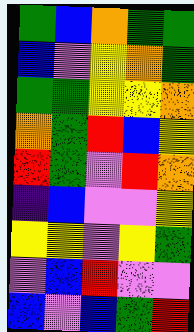[["green", "blue", "orange", "green", "green"], ["blue", "violet", "yellow", "orange", "green"], ["green", "green", "yellow", "yellow", "orange"], ["orange", "green", "red", "blue", "yellow"], ["red", "green", "violet", "red", "orange"], ["indigo", "blue", "violet", "violet", "yellow"], ["yellow", "yellow", "violet", "yellow", "green"], ["violet", "blue", "red", "violet", "violet"], ["blue", "violet", "blue", "green", "red"]]